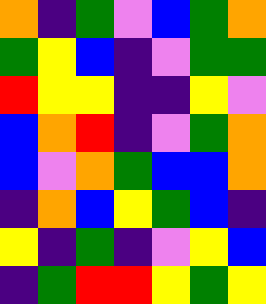[["orange", "indigo", "green", "violet", "blue", "green", "orange"], ["green", "yellow", "blue", "indigo", "violet", "green", "green"], ["red", "yellow", "yellow", "indigo", "indigo", "yellow", "violet"], ["blue", "orange", "red", "indigo", "violet", "green", "orange"], ["blue", "violet", "orange", "green", "blue", "blue", "orange"], ["indigo", "orange", "blue", "yellow", "green", "blue", "indigo"], ["yellow", "indigo", "green", "indigo", "violet", "yellow", "blue"], ["indigo", "green", "red", "red", "yellow", "green", "yellow"]]